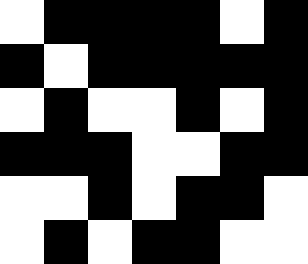[["white", "black", "black", "black", "black", "white", "black"], ["black", "white", "black", "black", "black", "black", "black"], ["white", "black", "white", "white", "black", "white", "black"], ["black", "black", "black", "white", "white", "black", "black"], ["white", "white", "black", "white", "black", "black", "white"], ["white", "black", "white", "black", "black", "white", "white"]]